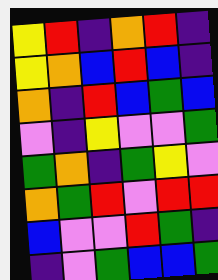[["yellow", "red", "indigo", "orange", "red", "indigo"], ["yellow", "orange", "blue", "red", "blue", "indigo"], ["orange", "indigo", "red", "blue", "green", "blue"], ["violet", "indigo", "yellow", "violet", "violet", "green"], ["green", "orange", "indigo", "green", "yellow", "violet"], ["orange", "green", "red", "violet", "red", "red"], ["blue", "violet", "violet", "red", "green", "indigo"], ["indigo", "violet", "green", "blue", "blue", "green"]]